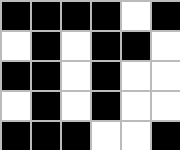[["black", "black", "black", "black", "white", "black"], ["white", "black", "white", "black", "black", "white"], ["black", "black", "white", "black", "white", "white"], ["white", "black", "white", "black", "white", "white"], ["black", "black", "black", "white", "white", "black"]]